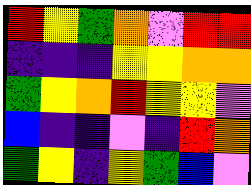[["red", "yellow", "green", "orange", "violet", "red", "red"], ["indigo", "indigo", "indigo", "yellow", "yellow", "orange", "orange"], ["green", "yellow", "orange", "red", "yellow", "yellow", "violet"], ["blue", "indigo", "indigo", "violet", "indigo", "red", "orange"], ["green", "yellow", "indigo", "yellow", "green", "blue", "violet"]]